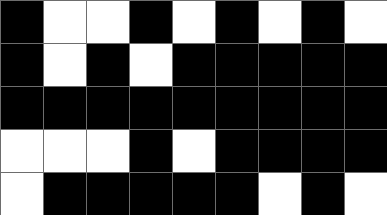[["black", "white", "white", "black", "white", "black", "white", "black", "white"], ["black", "white", "black", "white", "black", "black", "black", "black", "black"], ["black", "black", "black", "black", "black", "black", "black", "black", "black"], ["white", "white", "white", "black", "white", "black", "black", "black", "black"], ["white", "black", "black", "black", "black", "black", "white", "black", "white"]]